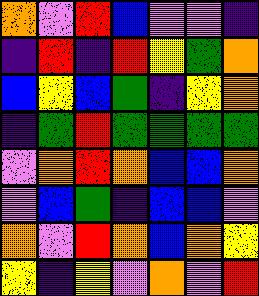[["orange", "violet", "red", "blue", "violet", "violet", "indigo"], ["indigo", "red", "indigo", "red", "yellow", "green", "orange"], ["blue", "yellow", "blue", "green", "indigo", "yellow", "orange"], ["indigo", "green", "red", "green", "green", "green", "green"], ["violet", "orange", "red", "orange", "blue", "blue", "orange"], ["violet", "blue", "green", "indigo", "blue", "blue", "violet"], ["orange", "violet", "red", "orange", "blue", "orange", "yellow"], ["yellow", "indigo", "yellow", "violet", "orange", "violet", "red"]]